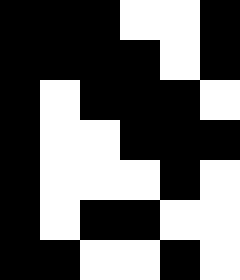[["black", "black", "black", "white", "white", "black"], ["black", "black", "black", "black", "white", "black"], ["black", "white", "black", "black", "black", "white"], ["black", "white", "white", "black", "black", "black"], ["black", "white", "white", "white", "black", "white"], ["black", "white", "black", "black", "white", "white"], ["black", "black", "white", "white", "black", "white"]]